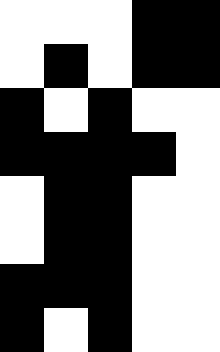[["white", "white", "white", "black", "black"], ["white", "black", "white", "black", "black"], ["black", "white", "black", "white", "white"], ["black", "black", "black", "black", "white"], ["white", "black", "black", "white", "white"], ["white", "black", "black", "white", "white"], ["black", "black", "black", "white", "white"], ["black", "white", "black", "white", "white"]]